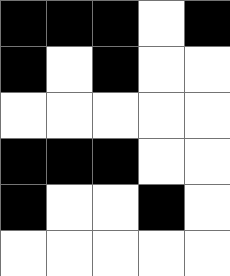[["black", "black", "black", "white", "black"], ["black", "white", "black", "white", "white"], ["white", "white", "white", "white", "white"], ["black", "black", "black", "white", "white"], ["black", "white", "white", "black", "white"], ["white", "white", "white", "white", "white"]]